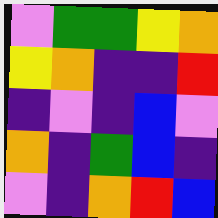[["violet", "green", "green", "yellow", "orange"], ["yellow", "orange", "indigo", "indigo", "red"], ["indigo", "violet", "indigo", "blue", "violet"], ["orange", "indigo", "green", "blue", "indigo"], ["violet", "indigo", "orange", "red", "blue"]]